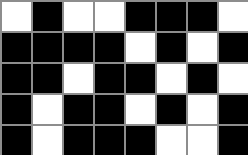[["white", "black", "white", "white", "black", "black", "black", "white"], ["black", "black", "black", "black", "white", "black", "white", "black"], ["black", "black", "white", "black", "black", "white", "black", "white"], ["black", "white", "black", "black", "white", "black", "white", "black"], ["black", "white", "black", "black", "black", "white", "white", "black"]]